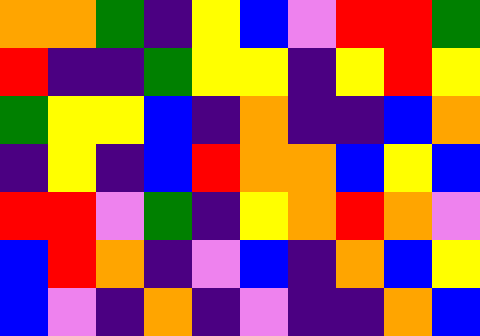[["orange", "orange", "green", "indigo", "yellow", "blue", "violet", "red", "red", "green"], ["red", "indigo", "indigo", "green", "yellow", "yellow", "indigo", "yellow", "red", "yellow"], ["green", "yellow", "yellow", "blue", "indigo", "orange", "indigo", "indigo", "blue", "orange"], ["indigo", "yellow", "indigo", "blue", "red", "orange", "orange", "blue", "yellow", "blue"], ["red", "red", "violet", "green", "indigo", "yellow", "orange", "red", "orange", "violet"], ["blue", "red", "orange", "indigo", "violet", "blue", "indigo", "orange", "blue", "yellow"], ["blue", "violet", "indigo", "orange", "indigo", "violet", "indigo", "indigo", "orange", "blue"]]